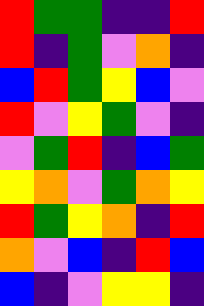[["red", "green", "green", "indigo", "indigo", "red"], ["red", "indigo", "green", "violet", "orange", "indigo"], ["blue", "red", "green", "yellow", "blue", "violet"], ["red", "violet", "yellow", "green", "violet", "indigo"], ["violet", "green", "red", "indigo", "blue", "green"], ["yellow", "orange", "violet", "green", "orange", "yellow"], ["red", "green", "yellow", "orange", "indigo", "red"], ["orange", "violet", "blue", "indigo", "red", "blue"], ["blue", "indigo", "violet", "yellow", "yellow", "indigo"]]